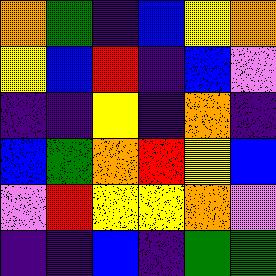[["orange", "green", "indigo", "blue", "yellow", "orange"], ["yellow", "blue", "red", "indigo", "blue", "violet"], ["indigo", "indigo", "yellow", "indigo", "orange", "indigo"], ["blue", "green", "orange", "red", "yellow", "blue"], ["violet", "red", "yellow", "yellow", "orange", "violet"], ["indigo", "indigo", "blue", "indigo", "green", "green"]]